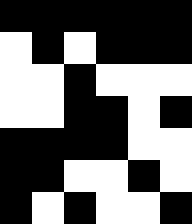[["black", "black", "black", "black", "black", "black"], ["white", "black", "white", "black", "black", "black"], ["white", "white", "black", "white", "white", "white"], ["white", "white", "black", "black", "white", "black"], ["black", "black", "black", "black", "white", "white"], ["black", "black", "white", "white", "black", "white"], ["black", "white", "black", "white", "white", "black"]]